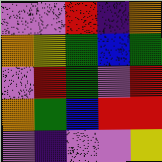[["violet", "violet", "red", "indigo", "orange"], ["orange", "yellow", "green", "blue", "green"], ["violet", "red", "green", "violet", "red"], ["orange", "green", "blue", "red", "red"], ["violet", "indigo", "violet", "violet", "yellow"]]